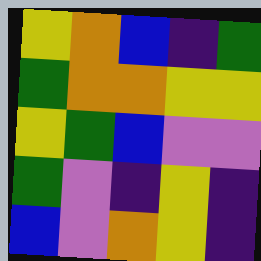[["yellow", "orange", "blue", "indigo", "green"], ["green", "orange", "orange", "yellow", "yellow"], ["yellow", "green", "blue", "violet", "violet"], ["green", "violet", "indigo", "yellow", "indigo"], ["blue", "violet", "orange", "yellow", "indigo"]]